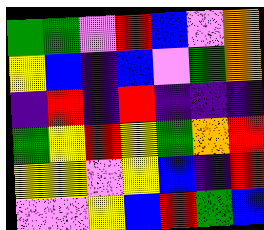[["green", "green", "violet", "red", "blue", "violet", "orange"], ["yellow", "blue", "indigo", "blue", "violet", "green", "orange"], ["indigo", "red", "indigo", "red", "indigo", "indigo", "indigo"], ["green", "yellow", "red", "yellow", "green", "orange", "red"], ["yellow", "yellow", "violet", "yellow", "blue", "indigo", "red"], ["violet", "violet", "yellow", "blue", "red", "green", "blue"]]